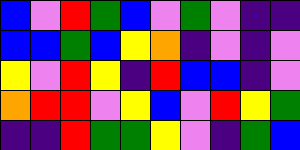[["blue", "violet", "red", "green", "blue", "violet", "green", "violet", "indigo", "indigo"], ["blue", "blue", "green", "blue", "yellow", "orange", "indigo", "violet", "indigo", "violet"], ["yellow", "violet", "red", "yellow", "indigo", "red", "blue", "blue", "indigo", "violet"], ["orange", "red", "red", "violet", "yellow", "blue", "violet", "red", "yellow", "green"], ["indigo", "indigo", "red", "green", "green", "yellow", "violet", "indigo", "green", "blue"]]